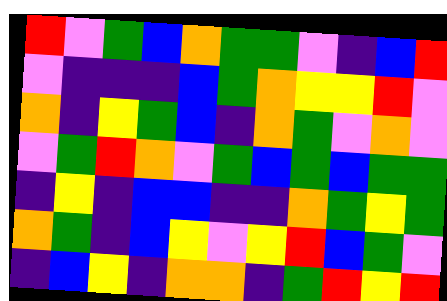[["red", "violet", "green", "blue", "orange", "green", "green", "violet", "indigo", "blue", "red"], ["violet", "indigo", "indigo", "indigo", "blue", "green", "orange", "yellow", "yellow", "red", "violet"], ["orange", "indigo", "yellow", "green", "blue", "indigo", "orange", "green", "violet", "orange", "violet"], ["violet", "green", "red", "orange", "violet", "green", "blue", "green", "blue", "green", "green"], ["indigo", "yellow", "indigo", "blue", "blue", "indigo", "indigo", "orange", "green", "yellow", "green"], ["orange", "green", "indigo", "blue", "yellow", "violet", "yellow", "red", "blue", "green", "violet"], ["indigo", "blue", "yellow", "indigo", "orange", "orange", "indigo", "green", "red", "yellow", "red"]]